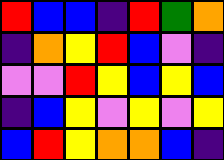[["red", "blue", "blue", "indigo", "red", "green", "orange"], ["indigo", "orange", "yellow", "red", "blue", "violet", "indigo"], ["violet", "violet", "red", "yellow", "blue", "yellow", "blue"], ["indigo", "blue", "yellow", "violet", "yellow", "violet", "yellow"], ["blue", "red", "yellow", "orange", "orange", "blue", "indigo"]]